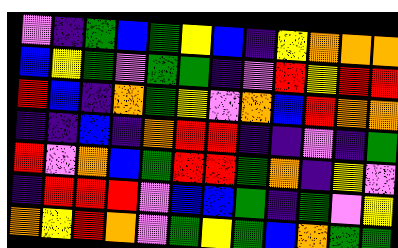[["violet", "indigo", "green", "blue", "green", "yellow", "blue", "indigo", "yellow", "orange", "orange", "orange"], ["blue", "yellow", "green", "violet", "green", "green", "indigo", "violet", "red", "yellow", "red", "red"], ["red", "blue", "indigo", "orange", "green", "yellow", "violet", "orange", "blue", "red", "orange", "orange"], ["indigo", "indigo", "blue", "indigo", "orange", "red", "red", "indigo", "indigo", "violet", "indigo", "green"], ["red", "violet", "orange", "blue", "green", "red", "red", "green", "orange", "indigo", "yellow", "violet"], ["indigo", "red", "red", "red", "violet", "blue", "blue", "green", "indigo", "green", "violet", "yellow"], ["orange", "yellow", "red", "orange", "violet", "green", "yellow", "green", "blue", "orange", "green", "green"]]